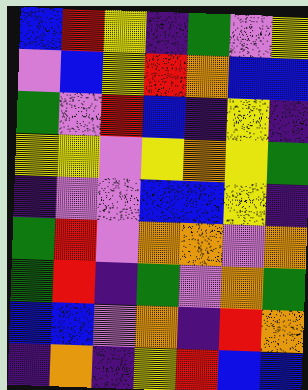[["blue", "red", "yellow", "indigo", "green", "violet", "yellow"], ["violet", "blue", "yellow", "red", "orange", "blue", "blue"], ["green", "violet", "red", "blue", "indigo", "yellow", "indigo"], ["yellow", "yellow", "violet", "yellow", "orange", "yellow", "green"], ["indigo", "violet", "violet", "blue", "blue", "yellow", "indigo"], ["green", "red", "violet", "orange", "orange", "violet", "orange"], ["green", "red", "indigo", "green", "violet", "orange", "green"], ["blue", "blue", "violet", "orange", "indigo", "red", "orange"], ["indigo", "orange", "indigo", "yellow", "red", "blue", "blue"]]